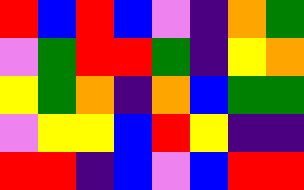[["red", "blue", "red", "blue", "violet", "indigo", "orange", "green"], ["violet", "green", "red", "red", "green", "indigo", "yellow", "orange"], ["yellow", "green", "orange", "indigo", "orange", "blue", "green", "green"], ["violet", "yellow", "yellow", "blue", "red", "yellow", "indigo", "indigo"], ["red", "red", "indigo", "blue", "violet", "blue", "red", "red"]]